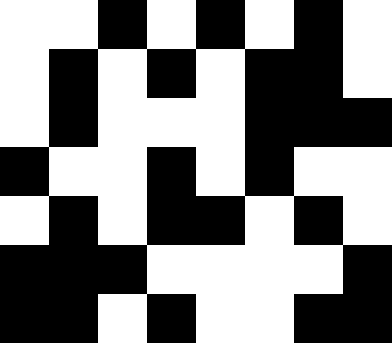[["white", "white", "black", "white", "black", "white", "black", "white"], ["white", "black", "white", "black", "white", "black", "black", "white"], ["white", "black", "white", "white", "white", "black", "black", "black"], ["black", "white", "white", "black", "white", "black", "white", "white"], ["white", "black", "white", "black", "black", "white", "black", "white"], ["black", "black", "black", "white", "white", "white", "white", "black"], ["black", "black", "white", "black", "white", "white", "black", "black"]]